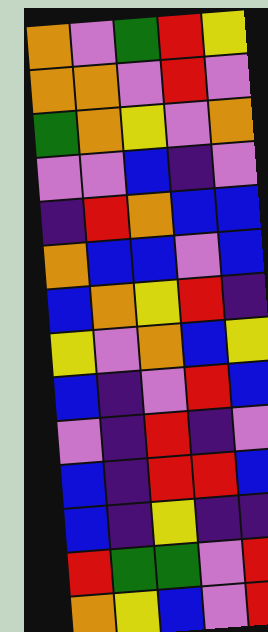[["orange", "violet", "green", "red", "yellow"], ["orange", "orange", "violet", "red", "violet"], ["green", "orange", "yellow", "violet", "orange"], ["violet", "violet", "blue", "indigo", "violet"], ["indigo", "red", "orange", "blue", "blue"], ["orange", "blue", "blue", "violet", "blue"], ["blue", "orange", "yellow", "red", "indigo"], ["yellow", "violet", "orange", "blue", "yellow"], ["blue", "indigo", "violet", "red", "blue"], ["violet", "indigo", "red", "indigo", "violet"], ["blue", "indigo", "red", "red", "blue"], ["blue", "indigo", "yellow", "indigo", "indigo"], ["red", "green", "green", "violet", "red"], ["orange", "yellow", "blue", "violet", "red"]]